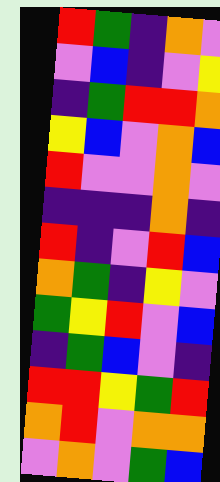[["red", "green", "indigo", "orange", "violet"], ["violet", "blue", "indigo", "violet", "yellow"], ["indigo", "green", "red", "red", "orange"], ["yellow", "blue", "violet", "orange", "blue"], ["red", "violet", "violet", "orange", "violet"], ["indigo", "indigo", "indigo", "orange", "indigo"], ["red", "indigo", "violet", "red", "blue"], ["orange", "green", "indigo", "yellow", "violet"], ["green", "yellow", "red", "violet", "blue"], ["indigo", "green", "blue", "violet", "indigo"], ["red", "red", "yellow", "green", "red"], ["orange", "red", "violet", "orange", "orange"], ["violet", "orange", "violet", "green", "blue"]]